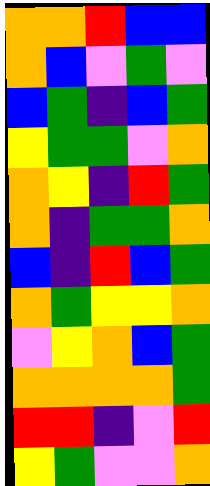[["orange", "orange", "red", "blue", "blue"], ["orange", "blue", "violet", "green", "violet"], ["blue", "green", "indigo", "blue", "green"], ["yellow", "green", "green", "violet", "orange"], ["orange", "yellow", "indigo", "red", "green"], ["orange", "indigo", "green", "green", "orange"], ["blue", "indigo", "red", "blue", "green"], ["orange", "green", "yellow", "yellow", "orange"], ["violet", "yellow", "orange", "blue", "green"], ["orange", "orange", "orange", "orange", "green"], ["red", "red", "indigo", "violet", "red"], ["yellow", "green", "violet", "violet", "orange"]]